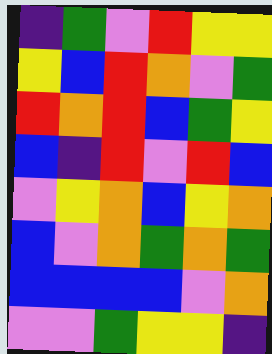[["indigo", "green", "violet", "red", "yellow", "yellow"], ["yellow", "blue", "red", "orange", "violet", "green"], ["red", "orange", "red", "blue", "green", "yellow"], ["blue", "indigo", "red", "violet", "red", "blue"], ["violet", "yellow", "orange", "blue", "yellow", "orange"], ["blue", "violet", "orange", "green", "orange", "green"], ["blue", "blue", "blue", "blue", "violet", "orange"], ["violet", "violet", "green", "yellow", "yellow", "indigo"]]